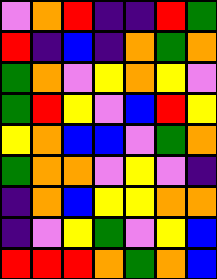[["violet", "orange", "red", "indigo", "indigo", "red", "green"], ["red", "indigo", "blue", "indigo", "orange", "green", "orange"], ["green", "orange", "violet", "yellow", "orange", "yellow", "violet"], ["green", "red", "yellow", "violet", "blue", "red", "yellow"], ["yellow", "orange", "blue", "blue", "violet", "green", "orange"], ["green", "orange", "orange", "violet", "yellow", "violet", "indigo"], ["indigo", "orange", "blue", "yellow", "yellow", "orange", "orange"], ["indigo", "violet", "yellow", "green", "violet", "yellow", "blue"], ["red", "red", "red", "orange", "green", "orange", "blue"]]